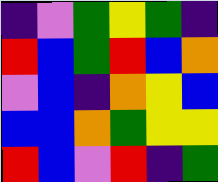[["indigo", "violet", "green", "yellow", "green", "indigo"], ["red", "blue", "green", "red", "blue", "orange"], ["violet", "blue", "indigo", "orange", "yellow", "blue"], ["blue", "blue", "orange", "green", "yellow", "yellow"], ["red", "blue", "violet", "red", "indigo", "green"]]